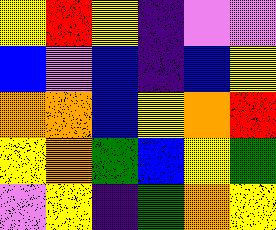[["yellow", "red", "yellow", "indigo", "violet", "violet"], ["blue", "violet", "blue", "indigo", "blue", "yellow"], ["orange", "orange", "blue", "yellow", "orange", "red"], ["yellow", "orange", "green", "blue", "yellow", "green"], ["violet", "yellow", "indigo", "green", "orange", "yellow"]]